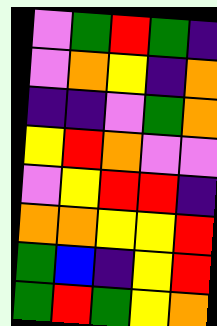[["violet", "green", "red", "green", "indigo"], ["violet", "orange", "yellow", "indigo", "orange"], ["indigo", "indigo", "violet", "green", "orange"], ["yellow", "red", "orange", "violet", "violet"], ["violet", "yellow", "red", "red", "indigo"], ["orange", "orange", "yellow", "yellow", "red"], ["green", "blue", "indigo", "yellow", "red"], ["green", "red", "green", "yellow", "orange"]]